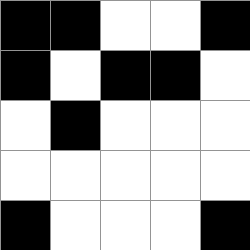[["black", "black", "white", "white", "black"], ["black", "white", "black", "black", "white"], ["white", "black", "white", "white", "white"], ["white", "white", "white", "white", "white"], ["black", "white", "white", "white", "black"]]